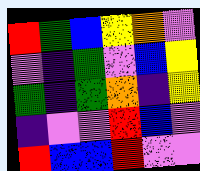[["red", "green", "blue", "yellow", "orange", "violet"], ["violet", "indigo", "green", "violet", "blue", "yellow"], ["green", "indigo", "green", "orange", "indigo", "yellow"], ["indigo", "violet", "violet", "red", "blue", "violet"], ["red", "blue", "blue", "red", "violet", "violet"]]